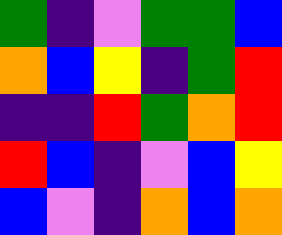[["green", "indigo", "violet", "green", "green", "blue"], ["orange", "blue", "yellow", "indigo", "green", "red"], ["indigo", "indigo", "red", "green", "orange", "red"], ["red", "blue", "indigo", "violet", "blue", "yellow"], ["blue", "violet", "indigo", "orange", "blue", "orange"]]